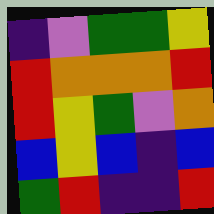[["indigo", "violet", "green", "green", "yellow"], ["red", "orange", "orange", "orange", "red"], ["red", "yellow", "green", "violet", "orange"], ["blue", "yellow", "blue", "indigo", "blue"], ["green", "red", "indigo", "indigo", "red"]]